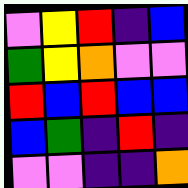[["violet", "yellow", "red", "indigo", "blue"], ["green", "yellow", "orange", "violet", "violet"], ["red", "blue", "red", "blue", "blue"], ["blue", "green", "indigo", "red", "indigo"], ["violet", "violet", "indigo", "indigo", "orange"]]